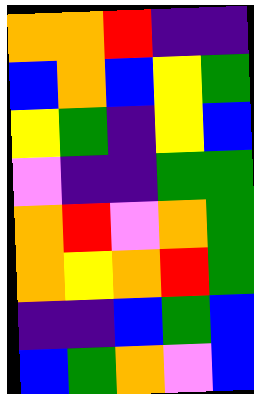[["orange", "orange", "red", "indigo", "indigo"], ["blue", "orange", "blue", "yellow", "green"], ["yellow", "green", "indigo", "yellow", "blue"], ["violet", "indigo", "indigo", "green", "green"], ["orange", "red", "violet", "orange", "green"], ["orange", "yellow", "orange", "red", "green"], ["indigo", "indigo", "blue", "green", "blue"], ["blue", "green", "orange", "violet", "blue"]]